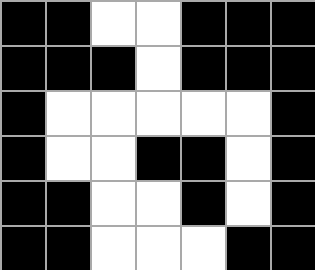[["black", "black", "white", "white", "black", "black", "black"], ["black", "black", "black", "white", "black", "black", "black"], ["black", "white", "white", "white", "white", "white", "black"], ["black", "white", "white", "black", "black", "white", "black"], ["black", "black", "white", "white", "black", "white", "black"], ["black", "black", "white", "white", "white", "black", "black"]]